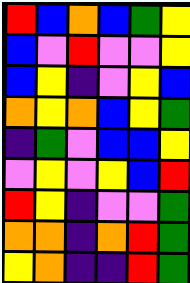[["red", "blue", "orange", "blue", "green", "yellow"], ["blue", "violet", "red", "violet", "violet", "yellow"], ["blue", "yellow", "indigo", "violet", "yellow", "blue"], ["orange", "yellow", "orange", "blue", "yellow", "green"], ["indigo", "green", "violet", "blue", "blue", "yellow"], ["violet", "yellow", "violet", "yellow", "blue", "red"], ["red", "yellow", "indigo", "violet", "violet", "green"], ["orange", "orange", "indigo", "orange", "red", "green"], ["yellow", "orange", "indigo", "indigo", "red", "green"]]